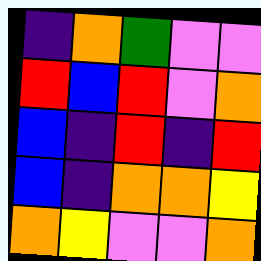[["indigo", "orange", "green", "violet", "violet"], ["red", "blue", "red", "violet", "orange"], ["blue", "indigo", "red", "indigo", "red"], ["blue", "indigo", "orange", "orange", "yellow"], ["orange", "yellow", "violet", "violet", "orange"]]